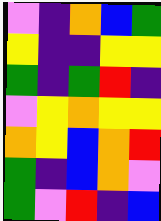[["violet", "indigo", "orange", "blue", "green"], ["yellow", "indigo", "indigo", "yellow", "yellow"], ["green", "indigo", "green", "red", "indigo"], ["violet", "yellow", "orange", "yellow", "yellow"], ["orange", "yellow", "blue", "orange", "red"], ["green", "indigo", "blue", "orange", "violet"], ["green", "violet", "red", "indigo", "blue"]]